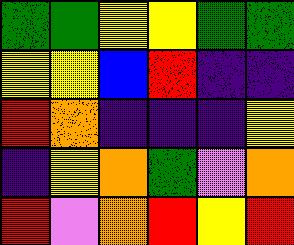[["green", "green", "yellow", "yellow", "green", "green"], ["yellow", "yellow", "blue", "red", "indigo", "indigo"], ["red", "orange", "indigo", "indigo", "indigo", "yellow"], ["indigo", "yellow", "orange", "green", "violet", "orange"], ["red", "violet", "orange", "red", "yellow", "red"]]